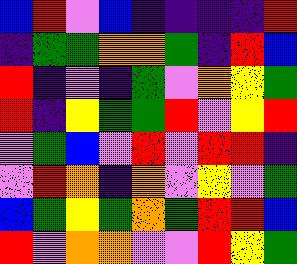[["blue", "red", "violet", "blue", "indigo", "indigo", "indigo", "indigo", "red"], ["indigo", "green", "green", "orange", "orange", "green", "indigo", "red", "blue"], ["red", "indigo", "violet", "indigo", "green", "violet", "orange", "yellow", "green"], ["red", "indigo", "yellow", "green", "green", "red", "violet", "yellow", "red"], ["violet", "green", "blue", "violet", "red", "violet", "red", "red", "indigo"], ["violet", "red", "orange", "indigo", "orange", "violet", "yellow", "violet", "green"], ["blue", "green", "yellow", "green", "orange", "green", "red", "red", "blue"], ["red", "violet", "orange", "orange", "violet", "violet", "red", "yellow", "green"]]